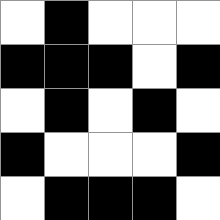[["white", "black", "white", "white", "white"], ["black", "black", "black", "white", "black"], ["white", "black", "white", "black", "white"], ["black", "white", "white", "white", "black"], ["white", "black", "black", "black", "white"]]